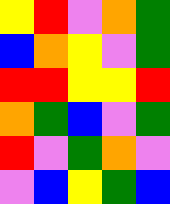[["yellow", "red", "violet", "orange", "green"], ["blue", "orange", "yellow", "violet", "green"], ["red", "red", "yellow", "yellow", "red"], ["orange", "green", "blue", "violet", "green"], ["red", "violet", "green", "orange", "violet"], ["violet", "blue", "yellow", "green", "blue"]]